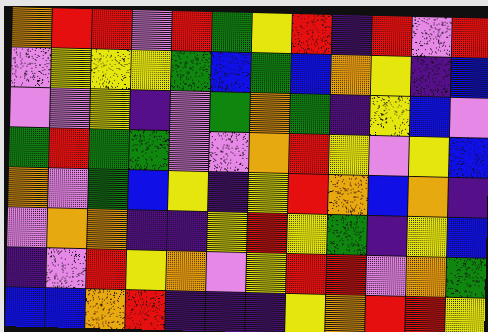[["orange", "red", "red", "violet", "red", "green", "yellow", "red", "indigo", "red", "violet", "red"], ["violet", "yellow", "yellow", "yellow", "green", "blue", "green", "blue", "orange", "yellow", "indigo", "blue"], ["violet", "violet", "yellow", "indigo", "violet", "green", "orange", "green", "indigo", "yellow", "blue", "violet"], ["green", "red", "green", "green", "violet", "violet", "orange", "red", "yellow", "violet", "yellow", "blue"], ["orange", "violet", "green", "blue", "yellow", "indigo", "yellow", "red", "orange", "blue", "orange", "indigo"], ["violet", "orange", "orange", "indigo", "indigo", "yellow", "red", "yellow", "green", "indigo", "yellow", "blue"], ["indigo", "violet", "red", "yellow", "orange", "violet", "yellow", "red", "red", "violet", "orange", "green"], ["blue", "blue", "orange", "red", "indigo", "indigo", "indigo", "yellow", "orange", "red", "red", "yellow"]]